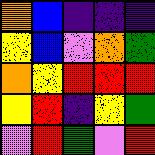[["orange", "blue", "indigo", "indigo", "indigo"], ["yellow", "blue", "violet", "orange", "green"], ["orange", "yellow", "red", "red", "red"], ["yellow", "red", "indigo", "yellow", "green"], ["violet", "red", "green", "violet", "red"]]